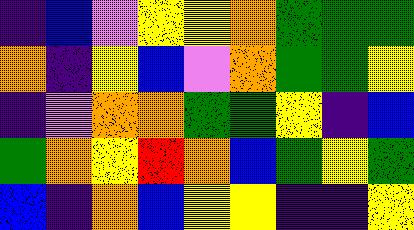[["indigo", "blue", "violet", "yellow", "yellow", "orange", "green", "green", "green"], ["orange", "indigo", "yellow", "blue", "violet", "orange", "green", "green", "yellow"], ["indigo", "violet", "orange", "orange", "green", "green", "yellow", "indigo", "blue"], ["green", "orange", "yellow", "red", "orange", "blue", "green", "yellow", "green"], ["blue", "indigo", "orange", "blue", "yellow", "yellow", "indigo", "indigo", "yellow"]]